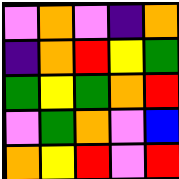[["violet", "orange", "violet", "indigo", "orange"], ["indigo", "orange", "red", "yellow", "green"], ["green", "yellow", "green", "orange", "red"], ["violet", "green", "orange", "violet", "blue"], ["orange", "yellow", "red", "violet", "red"]]